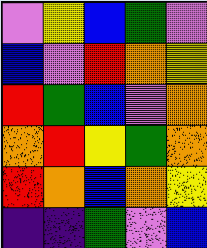[["violet", "yellow", "blue", "green", "violet"], ["blue", "violet", "red", "orange", "yellow"], ["red", "green", "blue", "violet", "orange"], ["orange", "red", "yellow", "green", "orange"], ["red", "orange", "blue", "orange", "yellow"], ["indigo", "indigo", "green", "violet", "blue"]]